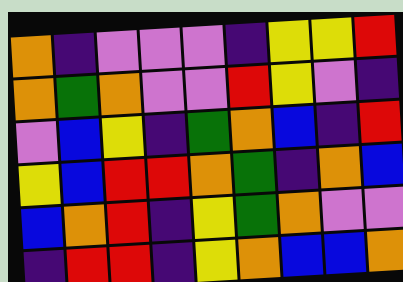[["orange", "indigo", "violet", "violet", "violet", "indigo", "yellow", "yellow", "red"], ["orange", "green", "orange", "violet", "violet", "red", "yellow", "violet", "indigo"], ["violet", "blue", "yellow", "indigo", "green", "orange", "blue", "indigo", "red"], ["yellow", "blue", "red", "red", "orange", "green", "indigo", "orange", "blue"], ["blue", "orange", "red", "indigo", "yellow", "green", "orange", "violet", "violet"], ["indigo", "red", "red", "indigo", "yellow", "orange", "blue", "blue", "orange"]]